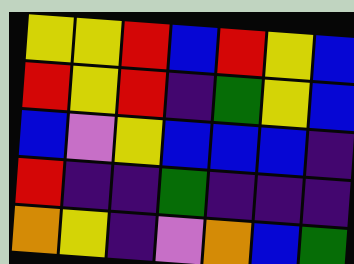[["yellow", "yellow", "red", "blue", "red", "yellow", "blue"], ["red", "yellow", "red", "indigo", "green", "yellow", "blue"], ["blue", "violet", "yellow", "blue", "blue", "blue", "indigo"], ["red", "indigo", "indigo", "green", "indigo", "indigo", "indigo"], ["orange", "yellow", "indigo", "violet", "orange", "blue", "green"]]